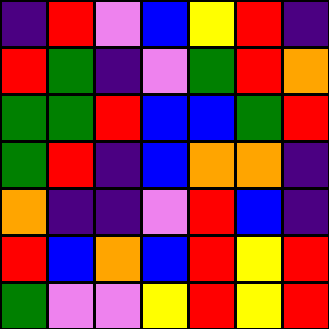[["indigo", "red", "violet", "blue", "yellow", "red", "indigo"], ["red", "green", "indigo", "violet", "green", "red", "orange"], ["green", "green", "red", "blue", "blue", "green", "red"], ["green", "red", "indigo", "blue", "orange", "orange", "indigo"], ["orange", "indigo", "indigo", "violet", "red", "blue", "indigo"], ["red", "blue", "orange", "blue", "red", "yellow", "red"], ["green", "violet", "violet", "yellow", "red", "yellow", "red"]]